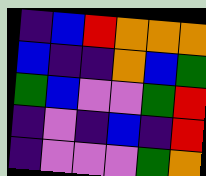[["indigo", "blue", "red", "orange", "orange", "orange"], ["blue", "indigo", "indigo", "orange", "blue", "green"], ["green", "blue", "violet", "violet", "green", "red"], ["indigo", "violet", "indigo", "blue", "indigo", "red"], ["indigo", "violet", "violet", "violet", "green", "orange"]]